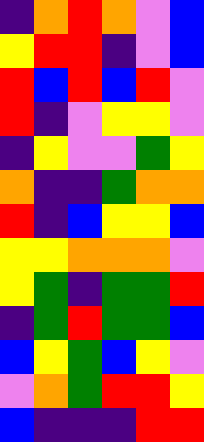[["indigo", "orange", "red", "orange", "violet", "blue"], ["yellow", "red", "red", "indigo", "violet", "blue"], ["red", "blue", "red", "blue", "red", "violet"], ["red", "indigo", "violet", "yellow", "yellow", "violet"], ["indigo", "yellow", "violet", "violet", "green", "yellow"], ["orange", "indigo", "indigo", "green", "orange", "orange"], ["red", "indigo", "blue", "yellow", "yellow", "blue"], ["yellow", "yellow", "orange", "orange", "orange", "violet"], ["yellow", "green", "indigo", "green", "green", "red"], ["indigo", "green", "red", "green", "green", "blue"], ["blue", "yellow", "green", "blue", "yellow", "violet"], ["violet", "orange", "green", "red", "red", "yellow"], ["blue", "indigo", "indigo", "indigo", "red", "red"]]